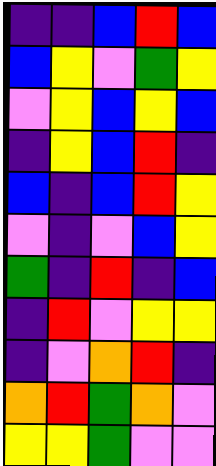[["indigo", "indigo", "blue", "red", "blue"], ["blue", "yellow", "violet", "green", "yellow"], ["violet", "yellow", "blue", "yellow", "blue"], ["indigo", "yellow", "blue", "red", "indigo"], ["blue", "indigo", "blue", "red", "yellow"], ["violet", "indigo", "violet", "blue", "yellow"], ["green", "indigo", "red", "indigo", "blue"], ["indigo", "red", "violet", "yellow", "yellow"], ["indigo", "violet", "orange", "red", "indigo"], ["orange", "red", "green", "orange", "violet"], ["yellow", "yellow", "green", "violet", "violet"]]